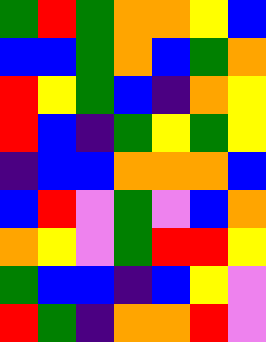[["green", "red", "green", "orange", "orange", "yellow", "blue"], ["blue", "blue", "green", "orange", "blue", "green", "orange"], ["red", "yellow", "green", "blue", "indigo", "orange", "yellow"], ["red", "blue", "indigo", "green", "yellow", "green", "yellow"], ["indigo", "blue", "blue", "orange", "orange", "orange", "blue"], ["blue", "red", "violet", "green", "violet", "blue", "orange"], ["orange", "yellow", "violet", "green", "red", "red", "yellow"], ["green", "blue", "blue", "indigo", "blue", "yellow", "violet"], ["red", "green", "indigo", "orange", "orange", "red", "violet"]]